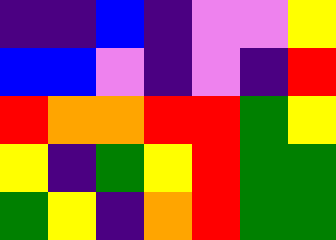[["indigo", "indigo", "blue", "indigo", "violet", "violet", "yellow"], ["blue", "blue", "violet", "indigo", "violet", "indigo", "red"], ["red", "orange", "orange", "red", "red", "green", "yellow"], ["yellow", "indigo", "green", "yellow", "red", "green", "green"], ["green", "yellow", "indigo", "orange", "red", "green", "green"]]